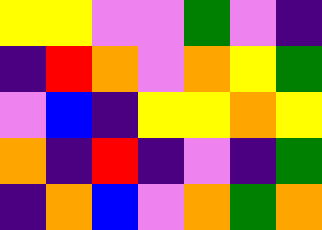[["yellow", "yellow", "violet", "violet", "green", "violet", "indigo"], ["indigo", "red", "orange", "violet", "orange", "yellow", "green"], ["violet", "blue", "indigo", "yellow", "yellow", "orange", "yellow"], ["orange", "indigo", "red", "indigo", "violet", "indigo", "green"], ["indigo", "orange", "blue", "violet", "orange", "green", "orange"]]